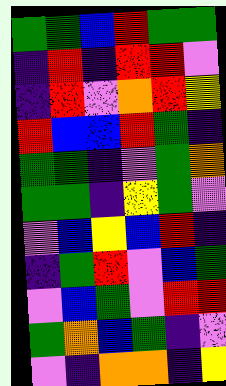[["green", "green", "blue", "red", "green", "green"], ["indigo", "red", "indigo", "red", "red", "violet"], ["indigo", "red", "violet", "orange", "red", "yellow"], ["red", "blue", "blue", "red", "green", "indigo"], ["green", "green", "indigo", "violet", "green", "orange"], ["green", "green", "indigo", "yellow", "green", "violet"], ["violet", "blue", "yellow", "blue", "red", "indigo"], ["indigo", "green", "red", "violet", "blue", "green"], ["violet", "blue", "green", "violet", "red", "red"], ["green", "orange", "blue", "green", "indigo", "violet"], ["violet", "indigo", "orange", "orange", "indigo", "yellow"]]